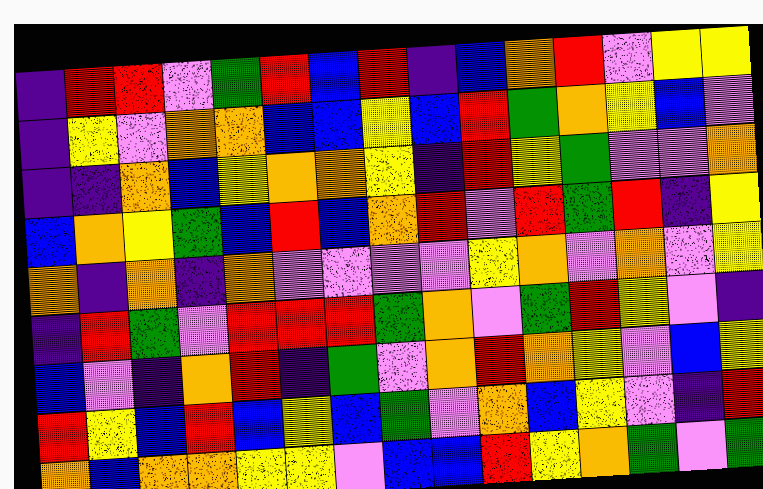[["indigo", "red", "red", "violet", "green", "red", "blue", "red", "indigo", "blue", "orange", "red", "violet", "yellow", "yellow"], ["indigo", "yellow", "violet", "orange", "orange", "blue", "blue", "yellow", "blue", "red", "green", "orange", "yellow", "blue", "violet"], ["indigo", "indigo", "orange", "blue", "yellow", "orange", "orange", "yellow", "indigo", "red", "yellow", "green", "violet", "violet", "orange"], ["blue", "orange", "yellow", "green", "blue", "red", "blue", "orange", "red", "violet", "red", "green", "red", "indigo", "yellow"], ["orange", "indigo", "orange", "indigo", "orange", "violet", "violet", "violet", "violet", "yellow", "orange", "violet", "orange", "violet", "yellow"], ["indigo", "red", "green", "violet", "red", "red", "red", "green", "orange", "violet", "green", "red", "yellow", "violet", "indigo"], ["blue", "violet", "indigo", "orange", "red", "indigo", "green", "violet", "orange", "red", "orange", "yellow", "violet", "blue", "yellow"], ["red", "yellow", "blue", "red", "blue", "yellow", "blue", "green", "violet", "orange", "blue", "yellow", "violet", "indigo", "red"], ["orange", "blue", "orange", "orange", "yellow", "yellow", "violet", "blue", "blue", "red", "yellow", "orange", "green", "violet", "green"]]